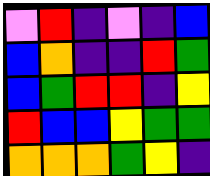[["violet", "red", "indigo", "violet", "indigo", "blue"], ["blue", "orange", "indigo", "indigo", "red", "green"], ["blue", "green", "red", "red", "indigo", "yellow"], ["red", "blue", "blue", "yellow", "green", "green"], ["orange", "orange", "orange", "green", "yellow", "indigo"]]